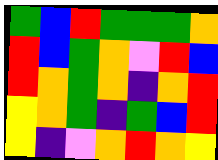[["green", "blue", "red", "green", "green", "green", "orange"], ["red", "blue", "green", "orange", "violet", "red", "blue"], ["red", "orange", "green", "orange", "indigo", "orange", "red"], ["yellow", "orange", "green", "indigo", "green", "blue", "red"], ["yellow", "indigo", "violet", "orange", "red", "orange", "yellow"]]